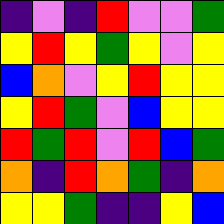[["indigo", "violet", "indigo", "red", "violet", "violet", "green"], ["yellow", "red", "yellow", "green", "yellow", "violet", "yellow"], ["blue", "orange", "violet", "yellow", "red", "yellow", "yellow"], ["yellow", "red", "green", "violet", "blue", "yellow", "yellow"], ["red", "green", "red", "violet", "red", "blue", "green"], ["orange", "indigo", "red", "orange", "green", "indigo", "orange"], ["yellow", "yellow", "green", "indigo", "indigo", "yellow", "blue"]]